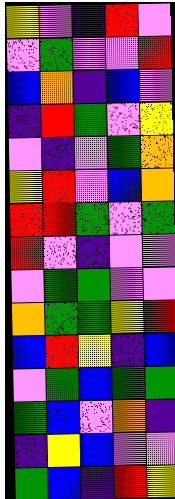[["yellow", "violet", "indigo", "red", "violet"], ["violet", "green", "violet", "violet", "red"], ["blue", "orange", "indigo", "blue", "violet"], ["indigo", "red", "green", "violet", "yellow"], ["violet", "indigo", "violet", "green", "orange"], ["yellow", "red", "violet", "blue", "orange"], ["red", "red", "green", "violet", "green"], ["red", "violet", "indigo", "violet", "violet"], ["violet", "green", "green", "violet", "violet"], ["orange", "green", "green", "yellow", "red"], ["blue", "red", "yellow", "indigo", "blue"], ["violet", "green", "blue", "green", "green"], ["green", "blue", "violet", "orange", "indigo"], ["indigo", "yellow", "blue", "violet", "violet"], ["green", "blue", "indigo", "red", "yellow"]]